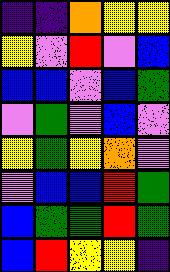[["indigo", "indigo", "orange", "yellow", "yellow"], ["yellow", "violet", "red", "violet", "blue"], ["blue", "blue", "violet", "blue", "green"], ["violet", "green", "violet", "blue", "violet"], ["yellow", "green", "yellow", "orange", "violet"], ["violet", "blue", "blue", "red", "green"], ["blue", "green", "green", "red", "green"], ["blue", "red", "yellow", "yellow", "indigo"]]